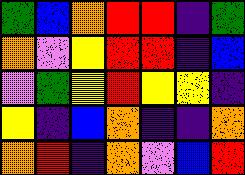[["green", "blue", "orange", "red", "red", "indigo", "green"], ["orange", "violet", "yellow", "red", "red", "indigo", "blue"], ["violet", "green", "yellow", "red", "yellow", "yellow", "indigo"], ["yellow", "indigo", "blue", "orange", "indigo", "indigo", "orange"], ["orange", "red", "indigo", "orange", "violet", "blue", "red"]]